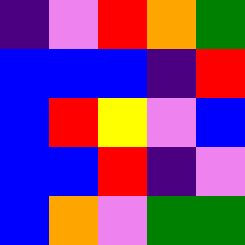[["indigo", "violet", "red", "orange", "green"], ["blue", "blue", "blue", "indigo", "red"], ["blue", "red", "yellow", "violet", "blue"], ["blue", "blue", "red", "indigo", "violet"], ["blue", "orange", "violet", "green", "green"]]